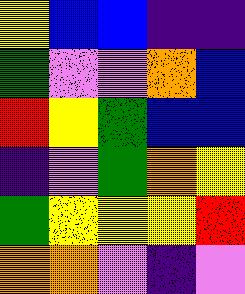[["yellow", "blue", "blue", "indigo", "indigo"], ["green", "violet", "violet", "orange", "blue"], ["red", "yellow", "green", "blue", "blue"], ["indigo", "violet", "green", "orange", "yellow"], ["green", "yellow", "yellow", "yellow", "red"], ["orange", "orange", "violet", "indigo", "violet"]]